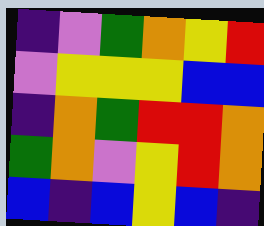[["indigo", "violet", "green", "orange", "yellow", "red"], ["violet", "yellow", "yellow", "yellow", "blue", "blue"], ["indigo", "orange", "green", "red", "red", "orange"], ["green", "orange", "violet", "yellow", "red", "orange"], ["blue", "indigo", "blue", "yellow", "blue", "indigo"]]